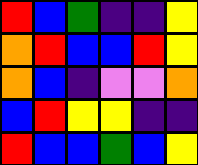[["red", "blue", "green", "indigo", "indigo", "yellow"], ["orange", "red", "blue", "blue", "red", "yellow"], ["orange", "blue", "indigo", "violet", "violet", "orange"], ["blue", "red", "yellow", "yellow", "indigo", "indigo"], ["red", "blue", "blue", "green", "blue", "yellow"]]